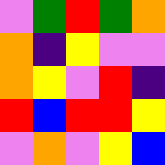[["violet", "green", "red", "green", "orange"], ["orange", "indigo", "yellow", "violet", "violet"], ["orange", "yellow", "violet", "red", "indigo"], ["red", "blue", "red", "red", "yellow"], ["violet", "orange", "violet", "yellow", "blue"]]